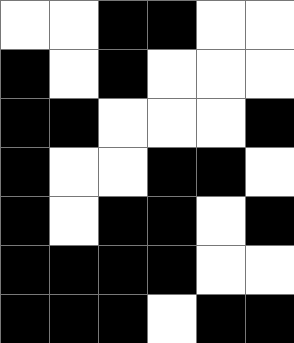[["white", "white", "black", "black", "white", "white"], ["black", "white", "black", "white", "white", "white"], ["black", "black", "white", "white", "white", "black"], ["black", "white", "white", "black", "black", "white"], ["black", "white", "black", "black", "white", "black"], ["black", "black", "black", "black", "white", "white"], ["black", "black", "black", "white", "black", "black"]]